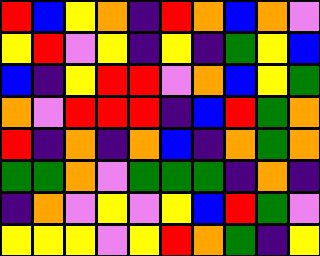[["red", "blue", "yellow", "orange", "indigo", "red", "orange", "blue", "orange", "violet"], ["yellow", "red", "violet", "yellow", "indigo", "yellow", "indigo", "green", "yellow", "blue"], ["blue", "indigo", "yellow", "red", "red", "violet", "orange", "blue", "yellow", "green"], ["orange", "violet", "red", "red", "red", "indigo", "blue", "red", "green", "orange"], ["red", "indigo", "orange", "indigo", "orange", "blue", "indigo", "orange", "green", "orange"], ["green", "green", "orange", "violet", "green", "green", "green", "indigo", "orange", "indigo"], ["indigo", "orange", "violet", "yellow", "violet", "yellow", "blue", "red", "green", "violet"], ["yellow", "yellow", "yellow", "violet", "yellow", "red", "orange", "green", "indigo", "yellow"]]